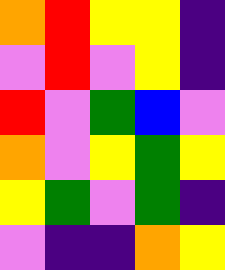[["orange", "red", "yellow", "yellow", "indigo"], ["violet", "red", "violet", "yellow", "indigo"], ["red", "violet", "green", "blue", "violet"], ["orange", "violet", "yellow", "green", "yellow"], ["yellow", "green", "violet", "green", "indigo"], ["violet", "indigo", "indigo", "orange", "yellow"]]